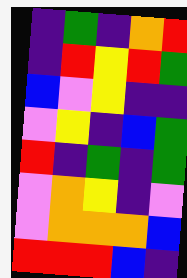[["indigo", "green", "indigo", "orange", "red"], ["indigo", "red", "yellow", "red", "green"], ["blue", "violet", "yellow", "indigo", "indigo"], ["violet", "yellow", "indigo", "blue", "green"], ["red", "indigo", "green", "indigo", "green"], ["violet", "orange", "yellow", "indigo", "violet"], ["violet", "orange", "orange", "orange", "blue"], ["red", "red", "red", "blue", "indigo"]]